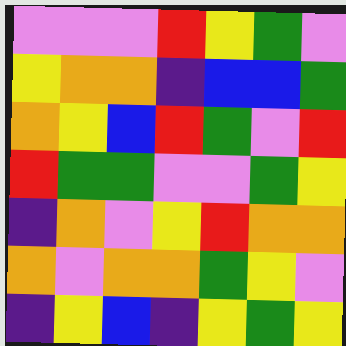[["violet", "violet", "violet", "red", "yellow", "green", "violet"], ["yellow", "orange", "orange", "indigo", "blue", "blue", "green"], ["orange", "yellow", "blue", "red", "green", "violet", "red"], ["red", "green", "green", "violet", "violet", "green", "yellow"], ["indigo", "orange", "violet", "yellow", "red", "orange", "orange"], ["orange", "violet", "orange", "orange", "green", "yellow", "violet"], ["indigo", "yellow", "blue", "indigo", "yellow", "green", "yellow"]]